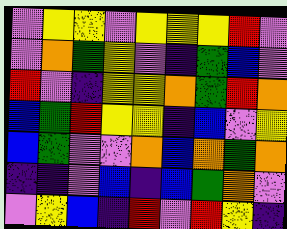[["violet", "yellow", "yellow", "violet", "yellow", "yellow", "yellow", "red", "violet"], ["violet", "orange", "green", "yellow", "violet", "indigo", "green", "blue", "violet"], ["red", "violet", "indigo", "yellow", "yellow", "orange", "green", "red", "orange"], ["blue", "green", "red", "yellow", "yellow", "indigo", "blue", "violet", "yellow"], ["blue", "green", "violet", "violet", "orange", "blue", "orange", "green", "orange"], ["indigo", "indigo", "violet", "blue", "indigo", "blue", "green", "orange", "violet"], ["violet", "yellow", "blue", "indigo", "red", "violet", "red", "yellow", "indigo"]]